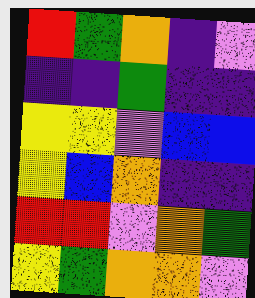[["red", "green", "orange", "indigo", "violet"], ["indigo", "indigo", "green", "indigo", "indigo"], ["yellow", "yellow", "violet", "blue", "blue"], ["yellow", "blue", "orange", "indigo", "indigo"], ["red", "red", "violet", "orange", "green"], ["yellow", "green", "orange", "orange", "violet"]]